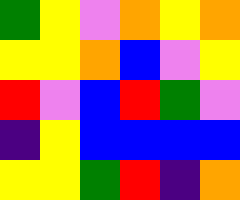[["green", "yellow", "violet", "orange", "yellow", "orange"], ["yellow", "yellow", "orange", "blue", "violet", "yellow"], ["red", "violet", "blue", "red", "green", "violet"], ["indigo", "yellow", "blue", "blue", "blue", "blue"], ["yellow", "yellow", "green", "red", "indigo", "orange"]]